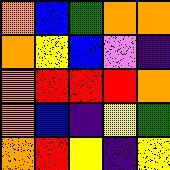[["orange", "blue", "green", "orange", "orange"], ["orange", "yellow", "blue", "violet", "indigo"], ["orange", "red", "red", "red", "orange"], ["orange", "blue", "indigo", "yellow", "green"], ["orange", "red", "yellow", "indigo", "yellow"]]